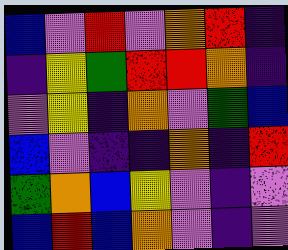[["blue", "violet", "red", "violet", "orange", "red", "indigo"], ["indigo", "yellow", "green", "red", "red", "orange", "indigo"], ["violet", "yellow", "indigo", "orange", "violet", "green", "blue"], ["blue", "violet", "indigo", "indigo", "orange", "indigo", "red"], ["green", "orange", "blue", "yellow", "violet", "indigo", "violet"], ["blue", "red", "blue", "orange", "violet", "indigo", "violet"]]